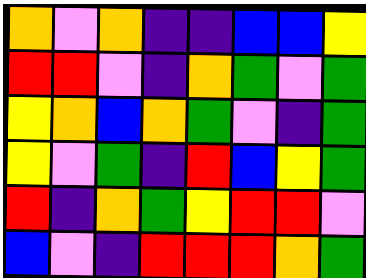[["orange", "violet", "orange", "indigo", "indigo", "blue", "blue", "yellow"], ["red", "red", "violet", "indigo", "orange", "green", "violet", "green"], ["yellow", "orange", "blue", "orange", "green", "violet", "indigo", "green"], ["yellow", "violet", "green", "indigo", "red", "blue", "yellow", "green"], ["red", "indigo", "orange", "green", "yellow", "red", "red", "violet"], ["blue", "violet", "indigo", "red", "red", "red", "orange", "green"]]